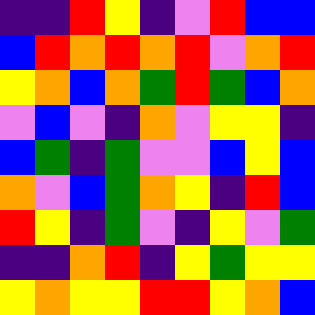[["indigo", "indigo", "red", "yellow", "indigo", "violet", "red", "blue", "blue"], ["blue", "red", "orange", "red", "orange", "red", "violet", "orange", "red"], ["yellow", "orange", "blue", "orange", "green", "red", "green", "blue", "orange"], ["violet", "blue", "violet", "indigo", "orange", "violet", "yellow", "yellow", "indigo"], ["blue", "green", "indigo", "green", "violet", "violet", "blue", "yellow", "blue"], ["orange", "violet", "blue", "green", "orange", "yellow", "indigo", "red", "blue"], ["red", "yellow", "indigo", "green", "violet", "indigo", "yellow", "violet", "green"], ["indigo", "indigo", "orange", "red", "indigo", "yellow", "green", "yellow", "yellow"], ["yellow", "orange", "yellow", "yellow", "red", "red", "yellow", "orange", "blue"]]